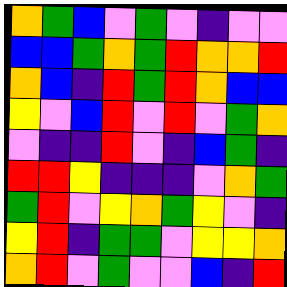[["orange", "green", "blue", "violet", "green", "violet", "indigo", "violet", "violet"], ["blue", "blue", "green", "orange", "green", "red", "orange", "orange", "red"], ["orange", "blue", "indigo", "red", "green", "red", "orange", "blue", "blue"], ["yellow", "violet", "blue", "red", "violet", "red", "violet", "green", "orange"], ["violet", "indigo", "indigo", "red", "violet", "indigo", "blue", "green", "indigo"], ["red", "red", "yellow", "indigo", "indigo", "indigo", "violet", "orange", "green"], ["green", "red", "violet", "yellow", "orange", "green", "yellow", "violet", "indigo"], ["yellow", "red", "indigo", "green", "green", "violet", "yellow", "yellow", "orange"], ["orange", "red", "violet", "green", "violet", "violet", "blue", "indigo", "red"]]